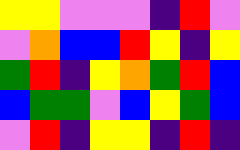[["yellow", "yellow", "violet", "violet", "violet", "indigo", "red", "violet"], ["violet", "orange", "blue", "blue", "red", "yellow", "indigo", "yellow"], ["green", "red", "indigo", "yellow", "orange", "green", "red", "blue"], ["blue", "green", "green", "violet", "blue", "yellow", "green", "blue"], ["violet", "red", "indigo", "yellow", "yellow", "indigo", "red", "indigo"]]